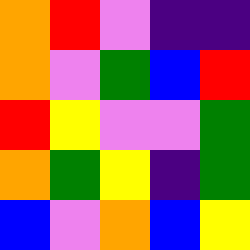[["orange", "red", "violet", "indigo", "indigo"], ["orange", "violet", "green", "blue", "red"], ["red", "yellow", "violet", "violet", "green"], ["orange", "green", "yellow", "indigo", "green"], ["blue", "violet", "orange", "blue", "yellow"]]